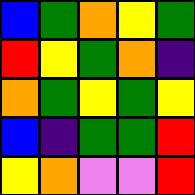[["blue", "green", "orange", "yellow", "green"], ["red", "yellow", "green", "orange", "indigo"], ["orange", "green", "yellow", "green", "yellow"], ["blue", "indigo", "green", "green", "red"], ["yellow", "orange", "violet", "violet", "red"]]